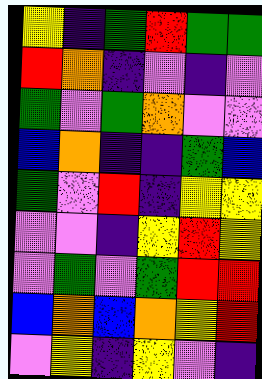[["yellow", "indigo", "green", "red", "green", "green"], ["red", "orange", "indigo", "violet", "indigo", "violet"], ["green", "violet", "green", "orange", "violet", "violet"], ["blue", "orange", "indigo", "indigo", "green", "blue"], ["green", "violet", "red", "indigo", "yellow", "yellow"], ["violet", "violet", "indigo", "yellow", "red", "yellow"], ["violet", "green", "violet", "green", "red", "red"], ["blue", "orange", "blue", "orange", "yellow", "red"], ["violet", "yellow", "indigo", "yellow", "violet", "indigo"]]